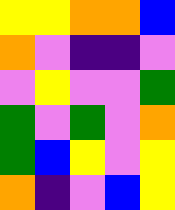[["yellow", "yellow", "orange", "orange", "blue"], ["orange", "violet", "indigo", "indigo", "violet"], ["violet", "yellow", "violet", "violet", "green"], ["green", "violet", "green", "violet", "orange"], ["green", "blue", "yellow", "violet", "yellow"], ["orange", "indigo", "violet", "blue", "yellow"]]